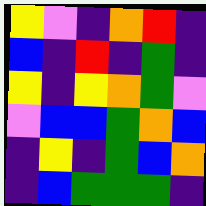[["yellow", "violet", "indigo", "orange", "red", "indigo"], ["blue", "indigo", "red", "indigo", "green", "indigo"], ["yellow", "indigo", "yellow", "orange", "green", "violet"], ["violet", "blue", "blue", "green", "orange", "blue"], ["indigo", "yellow", "indigo", "green", "blue", "orange"], ["indigo", "blue", "green", "green", "green", "indigo"]]